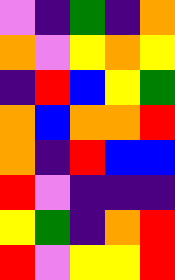[["violet", "indigo", "green", "indigo", "orange"], ["orange", "violet", "yellow", "orange", "yellow"], ["indigo", "red", "blue", "yellow", "green"], ["orange", "blue", "orange", "orange", "red"], ["orange", "indigo", "red", "blue", "blue"], ["red", "violet", "indigo", "indigo", "indigo"], ["yellow", "green", "indigo", "orange", "red"], ["red", "violet", "yellow", "yellow", "red"]]